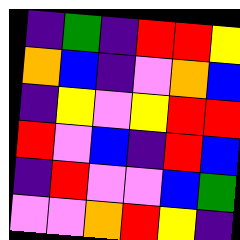[["indigo", "green", "indigo", "red", "red", "yellow"], ["orange", "blue", "indigo", "violet", "orange", "blue"], ["indigo", "yellow", "violet", "yellow", "red", "red"], ["red", "violet", "blue", "indigo", "red", "blue"], ["indigo", "red", "violet", "violet", "blue", "green"], ["violet", "violet", "orange", "red", "yellow", "indigo"]]